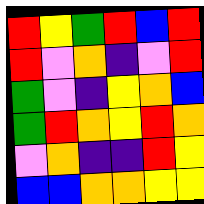[["red", "yellow", "green", "red", "blue", "red"], ["red", "violet", "orange", "indigo", "violet", "red"], ["green", "violet", "indigo", "yellow", "orange", "blue"], ["green", "red", "orange", "yellow", "red", "orange"], ["violet", "orange", "indigo", "indigo", "red", "yellow"], ["blue", "blue", "orange", "orange", "yellow", "yellow"]]